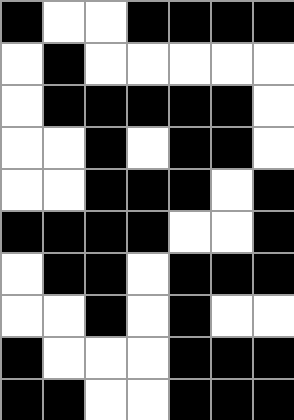[["black", "white", "white", "black", "black", "black", "black"], ["white", "black", "white", "white", "white", "white", "white"], ["white", "black", "black", "black", "black", "black", "white"], ["white", "white", "black", "white", "black", "black", "white"], ["white", "white", "black", "black", "black", "white", "black"], ["black", "black", "black", "black", "white", "white", "black"], ["white", "black", "black", "white", "black", "black", "black"], ["white", "white", "black", "white", "black", "white", "white"], ["black", "white", "white", "white", "black", "black", "black"], ["black", "black", "white", "white", "black", "black", "black"]]